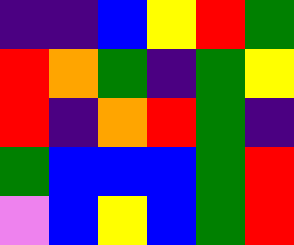[["indigo", "indigo", "blue", "yellow", "red", "green"], ["red", "orange", "green", "indigo", "green", "yellow"], ["red", "indigo", "orange", "red", "green", "indigo"], ["green", "blue", "blue", "blue", "green", "red"], ["violet", "blue", "yellow", "blue", "green", "red"]]